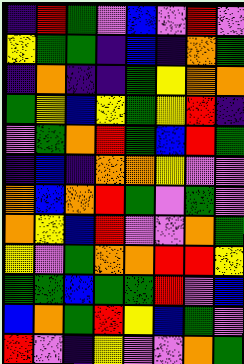[["indigo", "red", "green", "violet", "blue", "violet", "red", "violet"], ["yellow", "green", "green", "indigo", "blue", "indigo", "orange", "green"], ["indigo", "orange", "indigo", "indigo", "green", "yellow", "orange", "orange"], ["green", "yellow", "blue", "yellow", "green", "yellow", "red", "indigo"], ["violet", "green", "orange", "red", "green", "blue", "red", "green"], ["indigo", "blue", "indigo", "orange", "orange", "yellow", "violet", "violet"], ["orange", "blue", "orange", "red", "green", "violet", "green", "violet"], ["orange", "yellow", "blue", "red", "violet", "violet", "orange", "green"], ["yellow", "violet", "green", "orange", "orange", "red", "red", "yellow"], ["green", "green", "blue", "green", "green", "red", "violet", "blue"], ["blue", "orange", "green", "red", "yellow", "blue", "green", "violet"], ["red", "violet", "indigo", "yellow", "violet", "violet", "orange", "green"]]